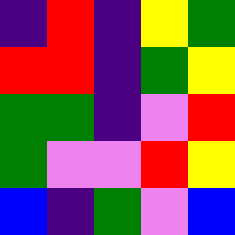[["indigo", "red", "indigo", "yellow", "green"], ["red", "red", "indigo", "green", "yellow"], ["green", "green", "indigo", "violet", "red"], ["green", "violet", "violet", "red", "yellow"], ["blue", "indigo", "green", "violet", "blue"]]